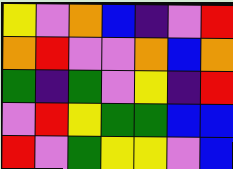[["yellow", "violet", "orange", "blue", "indigo", "violet", "red"], ["orange", "red", "violet", "violet", "orange", "blue", "orange"], ["green", "indigo", "green", "violet", "yellow", "indigo", "red"], ["violet", "red", "yellow", "green", "green", "blue", "blue"], ["red", "violet", "green", "yellow", "yellow", "violet", "blue"]]